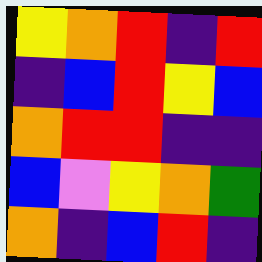[["yellow", "orange", "red", "indigo", "red"], ["indigo", "blue", "red", "yellow", "blue"], ["orange", "red", "red", "indigo", "indigo"], ["blue", "violet", "yellow", "orange", "green"], ["orange", "indigo", "blue", "red", "indigo"]]